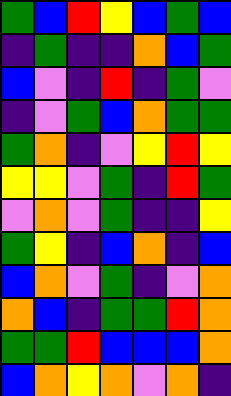[["green", "blue", "red", "yellow", "blue", "green", "blue"], ["indigo", "green", "indigo", "indigo", "orange", "blue", "green"], ["blue", "violet", "indigo", "red", "indigo", "green", "violet"], ["indigo", "violet", "green", "blue", "orange", "green", "green"], ["green", "orange", "indigo", "violet", "yellow", "red", "yellow"], ["yellow", "yellow", "violet", "green", "indigo", "red", "green"], ["violet", "orange", "violet", "green", "indigo", "indigo", "yellow"], ["green", "yellow", "indigo", "blue", "orange", "indigo", "blue"], ["blue", "orange", "violet", "green", "indigo", "violet", "orange"], ["orange", "blue", "indigo", "green", "green", "red", "orange"], ["green", "green", "red", "blue", "blue", "blue", "orange"], ["blue", "orange", "yellow", "orange", "violet", "orange", "indigo"]]